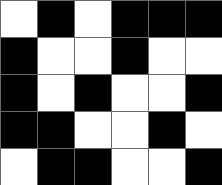[["white", "black", "white", "black", "black", "black"], ["black", "white", "white", "black", "white", "white"], ["black", "white", "black", "white", "white", "black"], ["black", "black", "white", "white", "black", "white"], ["white", "black", "black", "white", "white", "black"]]